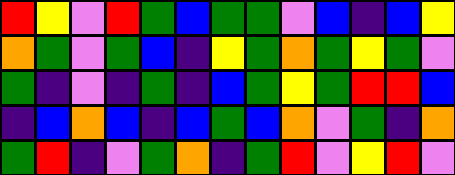[["red", "yellow", "violet", "red", "green", "blue", "green", "green", "violet", "blue", "indigo", "blue", "yellow"], ["orange", "green", "violet", "green", "blue", "indigo", "yellow", "green", "orange", "green", "yellow", "green", "violet"], ["green", "indigo", "violet", "indigo", "green", "indigo", "blue", "green", "yellow", "green", "red", "red", "blue"], ["indigo", "blue", "orange", "blue", "indigo", "blue", "green", "blue", "orange", "violet", "green", "indigo", "orange"], ["green", "red", "indigo", "violet", "green", "orange", "indigo", "green", "red", "violet", "yellow", "red", "violet"]]